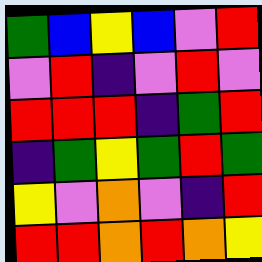[["green", "blue", "yellow", "blue", "violet", "red"], ["violet", "red", "indigo", "violet", "red", "violet"], ["red", "red", "red", "indigo", "green", "red"], ["indigo", "green", "yellow", "green", "red", "green"], ["yellow", "violet", "orange", "violet", "indigo", "red"], ["red", "red", "orange", "red", "orange", "yellow"]]